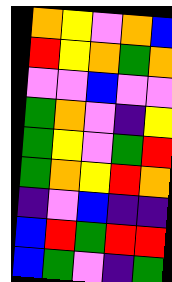[["orange", "yellow", "violet", "orange", "blue"], ["red", "yellow", "orange", "green", "orange"], ["violet", "violet", "blue", "violet", "violet"], ["green", "orange", "violet", "indigo", "yellow"], ["green", "yellow", "violet", "green", "red"], ["green", "orange", "yellow", "red", "orange"], ["indigo", "violet", "blue", "indigo", "indigo"], ["blue", "red", "green", "red", "red"], ["blue", "green", "violet", "indigo", "green"]]